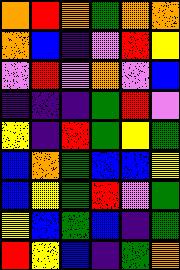[["orange", "red", "orange", "green", "orange", "orange"], ["orange", "blue", "indigo", "violet", "red", "yellow"], ["violet", "red", "violet", "orange", "violet", "blue"], ["indigo", "indigo", "indigo", "green", "red", "violet"], ["yellow", "indigo", "red", "green", "yellow", "green"], ["blue", "orange", "green", "blue", "blue", "yellow"], ["blue", "yellow", "green", "red", "violet", "green"], ["yellow", "blue", "green", "blue", "indigo", "green"], ["red", "yellow", "blue", "indigo", "green", "orange"]]